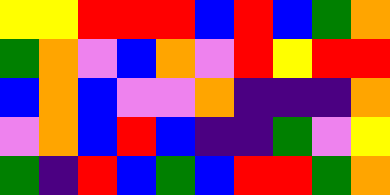[["yellow", "yellow", "red", "red", "red", "blue", "red", "blue", "green", "orange"], ["green", "orange", "violet", "blue", "orange", "violet", "red", "yellow", "red", "red"], ["blue", "orange", "blue", "violet", "violet", "orange", "indigo", "indigo", "indigo", "orange"], ["violet", "orange", "blue", "red", "blue", "indigo", "indigo", "green", "violet", "yellow"], ["green", "indigo", "red", "blue", "green", "blue", "red", "red", "green", "orange"]]